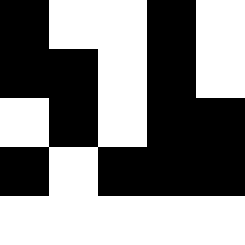[["black", "white", "white", "black", "white"], ["black", "black", "white", "black", "white"], ["white", "black", "white", "black", "black"], ["black", "white", "black", "black", "black"], ["white", "white", "white", "white", "white"]]